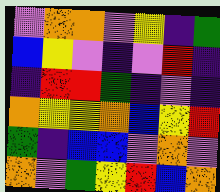[["violet", "orange", "orange", "violet", "yellow", "indigo", "green"], ["blue", "yellow", "violet", "indigo", "violet", "red", "indigo"], ["indigo", "red", "red", "green", "indigo", "violet", "indigo"], ["orange", "yellow", "yellow", "orange", "blue", "yellow", "red"], ["green", "indigo", "blue", "blue", "violet", "orange", "violet"], ["orange", "violet", "green", "yellow", "red", "blue", "orange"]]